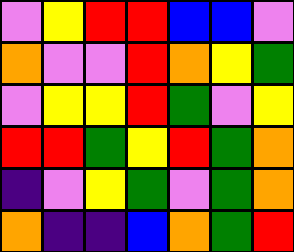[["violet", "yellow", "red", "red", "blue", "blue", "violet"], ["orange", "violet", "violet", "red", "orange", "yellow", "green"], ["violet", "yellow", "yellow", "red", "green", "violet", "yellow"], ["red", "red", "green", "yellow", "red", "green", "orange"], ["indigo", "violet", "yellow", "green", "violet", "green", "orange"], ["orange", "indigo", "indigo", "blue", "orange", "green", "red"]]